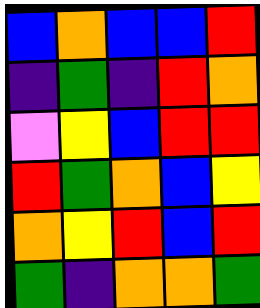[["blue", "orange", "blue", "blue", "red"], ["indigo", "green", "indigo", "red", "orange"], ["violet", "yellow", "blue", "red", "red"], ["red", "green", "orange", "blue", "yellow"], ["orange", "yellow", "red", "blue", "red"], ["green", "indigo", "orange", "orange", "green"]]